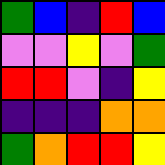[["green", "blue", "indigo", "red", "blue"], ["violet", "violet", "yellow", "violet", "green"], ["red", "red", "violet", "indigo", "yellow"], ["indigo", "indigo", "indigo", "orange", "orange"], ["green", "orange", "red", "red", "yellow"]]